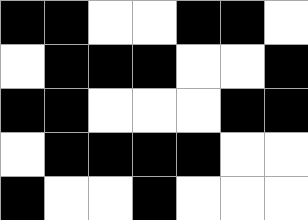[["black", "black", "white", "white", "black", "black", "white"], ["white", "black", "black", "black", "white", "white", "black"], ["black", "black", "white", "white", "white", "black", "black"], ["white", "black", "black", "black", "black", "white", "white"], ["black", "white", "white", "black", "white", "white", "white"]]